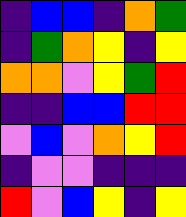[["indigo", "blue", "blue", "indigo", "orange", "green"], ["indigo", "green", "orange", "yellow", "indigo", "yellow"], ["orange", "orange", "violet", "yellow", "green", "red"], ["indigo", "indigo", "blue", "blue", "red", "red"], ["violet", "blue", "violet", "orange", "yellow", "red"], ["indigo", "violet", "violet", "indigo", "indigo", "indigo"], ["red", "violet", "blue", "yellow", "indigo", "yellow"]]